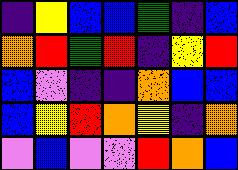[["indigo", "yellow", "blue", "blue", "green", "indigo", "blue"], ["orange", "red", "green", "red", "indigo", "yellow", "red"], ["blue", "violet", "indigo", "indigo", "orange", "blue", "blue"], ["blue", "yellow", "red", "orange", "yellow", "indigo", "orange"], ["violet", "blue", "violet", "violet", "red", "orange", "blue"]]